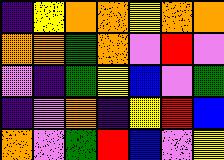[["indigo", "yellow", "orange", "orange", "yellow", "orange", "orange"], ["orange", "orange", "green", "orange", "violet", "red", "violet"], ["violet", "indigo", "green", "yellow", "blue", "violet", "green"], ["indigo", "violet", "orange", "indigo", "yellow", "red", "blue"], ["orange", "violet", "green", "red", "blue", "violet", "yellow"]]